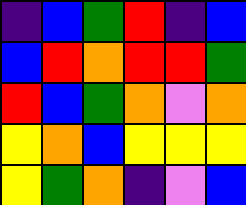[["indigo", "blue", "green", "red", "indigo", "blue"], ["blue", "red", "orange", "red", "red", "green"], ["red", "blue", "green", "orange", "violet", "orange"], ["yellow", "orange", "blue", "yellow", "yellow", "yellow"], ["yellow", "green", "orange", "indigo", "violet", "blue"]]